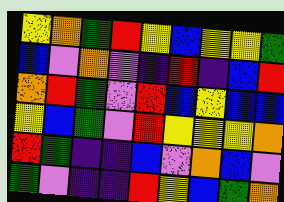[["yellow", "orange", "green", "red", "yellow", "blue", "yellow", "yellow", "green"], ["blue", "violet", "orange", "violet", "indigo", "red", "indigo", "blue", "red"], ["orange", "red", "green", "violet", "red", "blue", "yellow", "blue", "blue"], ["yellow", "blue", "green", "violet", "red", "yellow", "yellow", "yellow", "orange"], ["red", "green", "indigo", "indigo", "blue", "violet", "orange", "blue", "violet"], ["green", "violet", "indigo", "indigo", "red", "yellow", "blue", "green", "orange"]]